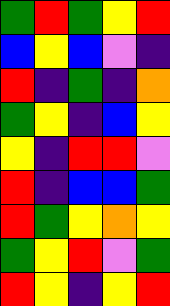[["green", "red", "green", "yellow", "red"], ["blue", "yellow", "blue", "violet", "indigo"], ["red", "indigo", "green", "indigo", "orange"], ["green", "yellow", "indigo", "blue", "yellow"], ["yellow", "indigo", "red", "red", "violet"], ["red", "indigo", "blue", "blue", "green"], ["red", "green", "yellow", "orange", "yellow"], ["green", "yellow", "red", "violet", "green"], ["red", "yellow", "indigo", "yellow", "red"]]